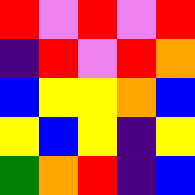[["red", "violet", "red", "violet", "red"], ["indigo", "red", "violet", "red", "orange"], ["blue", "yellow", "yellow", "orange", "blue"], ["yellow", "blue", "yellow", "indigo", "yellow"], ["green", "orange", "red", "indigo", "blue"]]